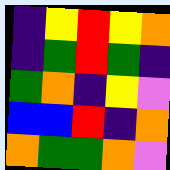[["indigo", "yellow", "red", "yellow", "orange"], ["indigo", "green", "red", "green", "indigo"], ["green", "orange", "indigo", "yellow", "violet"], ["blue", "blue", "red", "indigo", "orange"], ["orange", "green", "green", "orange", "violet"]]